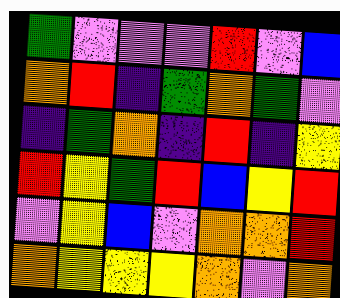[["green", "violet", "violet", "violet", "red", "violet", "blue"], ["orange", "red", "indigo", "green", "orange", "green", "violet"], ["indigo", "green", "orange", "indigo", "red", "indigo", "yellow"], ["red", "yellow", "green", "red", "blue", "yellow", "red"], ["violet", "yellow", "blue", "violet", "orange", "orange", "red"], ["orange", "yellow", "yellow", "yellow", "orange", "violet", "orange"]]